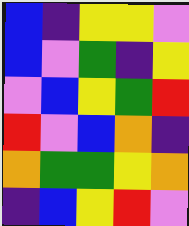[["blue", "indigo", "yellow", "yellow", "violet"], ["blue", "violet", "green", "indigo", "yellow"], ["violet", "blue", "yellow", "green", "red"], ["red", "violet", "blue", "orange", "indigo"], ["orange", "green", "green", "yellow", "orange"], ["indigo", "blue", "yellow", "red", "violet"]]